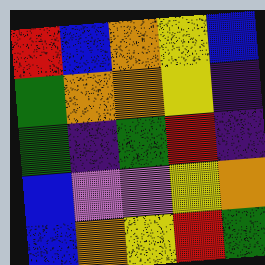[["red", "blue", "orange", "yellow", "blue"], ["green", "orange", "orange", "yellow", "indigo"], ["green", "indigo", "green", "red", "indigo"], ["blue", "violet", "violet", "yellow", "orange"], ["blue", "orange", "yellow", "red", "green"]]